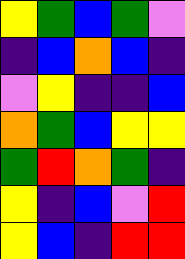[["yellow", "green", "blue", "green", "violet"], ["indigo", "blue", "orange", "blue", "indigo"], ["violet", "yellow", "indigo", "indigo", "blue"], ["orange", "green", "blue", "yellow", "yellow"], ["green", "red", "orange", "green", "indigo"], ["yellow", "indigo", "blue", "violet", "red"], ["yellow", "blue", "indigo", "red", "red"]]